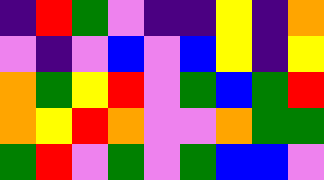[["indigo", "red", "green", "violet", "indigo", "indigo", "yellow", "indigo", "orange"], ["violet", "indigo", "violet", "blue", "violet", "blue", "yellow", "indigo", "yellow"], ["orange", "green", "yellow", "red", "violet", "green", "blue", "green", "red"], ["orange", "yellow", "red", "orange", "violet", "violet", "orange", "green", "green"], ["green", "red", "violet", "green", "violet", "green", "blue", "blue", "violet"]]